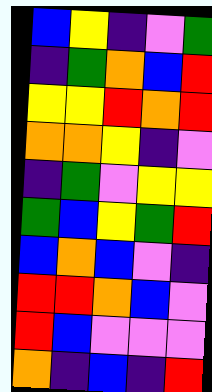[["blue", "yellow", "indigo", "violet", "green"], ["indigo", "green", "orange", "blue", "red"], ["yellow", "yellow", "red", "orange", "red"], ["orange", "orange", "yellow", "indigo", "violet"], ["indigo", "green", "violet", "yellow", "yellow"], ["green", "blue", "yellow", "green", "red"], ["blue", "orange", "blue", "violet", "indigo"], ["red", "red", "orange", "blue", "violet"], ["red", "blue", "violet", "violet", "violet"], ["orange", "indigo", "blue", "indigo", "red"]]